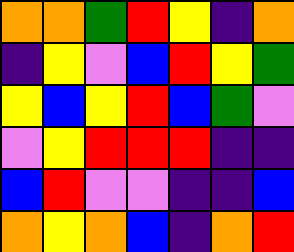[["orange", "orange", "green", "red", "yellow", "indigo", "orange"], ["indigo", "yellow", "violet", "blue", "red", "yellow", "green"], ["yellow", "blue", "yellow", "red", "blue", "green", "violet"], ["violet", "yellow", "red", "red", "red", "indigo", "indigo"], ["blue", "red", "violet", "violet", "indigo", "indigo", "blue"], ["orange", "yellow", "orange", "blue", "indigo", "orange", "red"]]